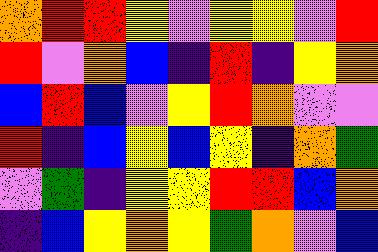[["orange", "red", "red", "yellow", "violet", "yellow", "yellow", "violet", "red"], ["red", "violet", "orange", "blue", "indigo", "red", "indigo", "yellow", "orange"], ["blue", "red", "blue", "violet", "yellow", "red", "orange", "violet", "violet"], ["red", "indigo", "blue", "yellow", "blue", "yellow", "indigo", "orange", "green"], ["violet", "green", "indigo", "yellow", "yellow", "red", "red", "blue", "orange"], ["indigo", "blue", "yellow", "orange", "yellow", "green", "orange", "violet", "blue"]]